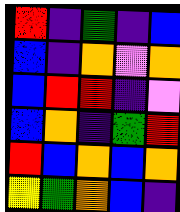[["red", "indigo", "green", "indigo", "blue"], ["blue", "indigo", "orange", "violet", "orange"], ["blue", "red", "red", "indigo", "violet"], ["blue", "orange", "indigo", "green", "red"], ["red", "blue", "orange", "blue", "orange"], ["yellow", "green", "orange", "blue", "indigo"]]